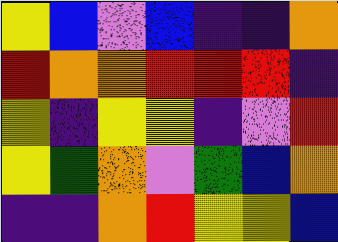[["yellow", "blue", "violet", "blue", "indigo", "indigo", "orange"], ["red", "orange", "orange", "red", "red", "red", "indigo"], ["yellow", "indigo", "yellow", "yellow", "indigo", "violet", "red"], ["yellow", "green", "orange", "violet", "green", "blue", "orange"], ["indigo", "indigo", "orange", "red", "yellow", "yellow", "blue"]]